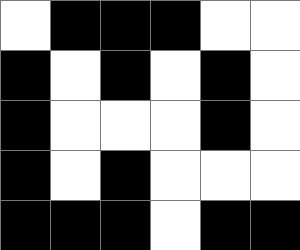[["white", "black", "black", "black", "white", "white"], ["black", "white", "black", "white", "black", "white"], ["black", "white", "white", "white", "black", "white"], ["black", "white", "black", "white", "white", "white"], ["black", "black", "black", "white", "black", "black"]]